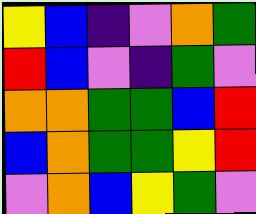[["yellow", "blue", "indigo", "violet", "orange", "green"], ["red", "blue", "violet", "indigo", "green", "violet"], ["orange", "orange", "green", "green", "blue", "red"], ["blue", "orange", "green", "green", "yellow", "red"], ["violet", "orange", "blue", "yellow", "green", "violet"]]